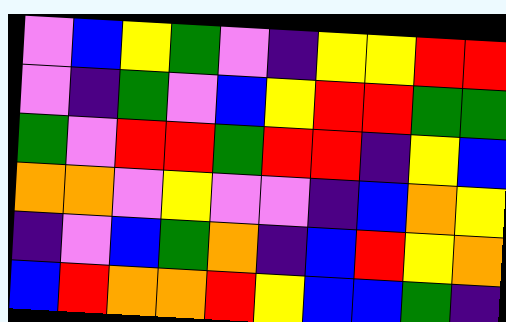[["violet", "blue", "yellow", "green", "violet", "indigo", "yellow", "yellow", "red", "red"], ["violet", "indigo", "green", "violet", "blue", "yellow", "red", "red", "green", "green"], ["green", "violet", "red", "red", "green", "red", "red", "indigo", "yellow", "blue"], ["orange", "orange", "violet", "yellow", "violet", "violet", "indigo", "blue", "orange", "yellow"], ["indigo", "violet", "blue", "green", "orange", "indigo", "blue", "red", "yellow", "orange"], ["blue", "red", "orange", "orange", "red", "yellow", "blue", "blue", "green", "indigo"]]